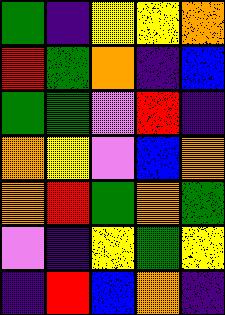[["green", "indigo", "yellow", "yellow", "orange"], ["red", "green", "orange", "indigo", "blue"], ["green", "green", "violet", "red", "indigo"], ["orange", "yellow", "violet", "blue", "orange"], ["orange", "red", "green", "orange", "green"], ["violet", "indigo", "yellow", "green", "yellow"], ["indigo", "red", "blue", "orange", "indigo"]]